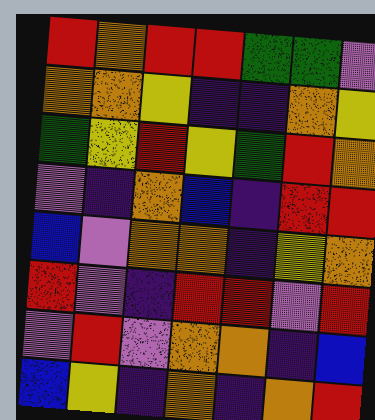[["red", "orange", "red", "red", "green", "green", "violet"], ["orange", "orange", "yellow", "indigo", "indigo", "orange", "yellow"], ["green", "yellow", "red", "yellow", "green", "red", "orange"], ["violet", "indigo", "orange", "blue", "indigo", "red", "red"], ["blue", "violet", "orange", "orange", "indigo", "yellow", "orange"], ["red", "violet", "indigo", "red", "red", "violet", "red"], ["violet", "red", "violet", "orange", "orange", "indigo", "blue"], ["blue", "yellow", "indigo", "orange", "indigo", "orange", "red"]]